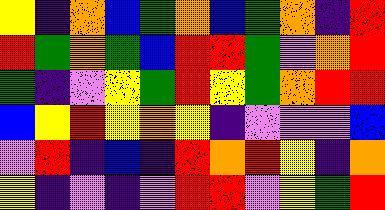[["yellow", "indigo", "orange", "blue", "green", "orange", "blue", "green", "orange", "indigo", "red"], ["red", "green", "orange", "green", "blue", "red", "red", "green", "violet", "orange", "red"], ["green", "indigo", "violet", "yellow", "green", "red", "yellow", "green", "orange", "red", "red"], ["blue", "yellow", "red", "yellow", "orange", "yellow", "indigo", "violet", "violet", "violet", "blue"], ["violet", "red", "indigo", "blue", "indigo", "red", "orange", "red", "yellow", "indigo", "orange"], ["yellow", "indigo", "violet", "indigo", "violet", "red", "red", "violet", "yellow", "green", "red"]]